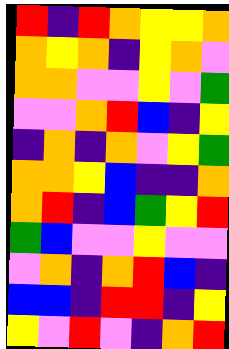[["red", "indigo", "red", "orange", "yellow", "yellow", "orange"], ["orange", "yellow", "orange", "indigo", "yellow", "orange", "violet"], ["orange", "orange", "violet", "violet", "yellow", "violet", "green"], ["violet", "violet", "orange", "red", "blue", "indigo", "yellow"], ["indigo", "orange", "indigo", "orange", "violet", "yellow", "green"], ["orange", "orange", "yellow", "blue", "indigo", "indigo", "orange"], ["orange", "red", "indigo", "blue", "green", "yellow", "red"], ["green", "blue", "violet", "violet", "yellow", "violet", "violet"], ["violet", "orange", "indigo", "orange", "red", "blue", "indigo"], ["blue", "blue", "indigo", "red", "red", "indigo", "yellow"], ["yellow", "violet", "red", "violet", "indigo", "orange", "red"]]